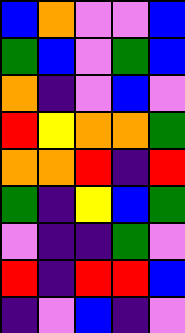[["blue", "orange", "violet", "violet", "blue"], ["green", "blue", "violet", "green", "blue"], ["orange", "indigo", "violet", "blue", "violet"], ["red", "yellow", "orange", "orange", "green"], ["orange", "orange", "red", "indigo", "red"], ["green", "indigo", "yellow", "blue", "green"], ["violet", "indigo", "indigo", "green", "violet"], ["red", "indigo", "red", "red", "blue"], ["indigo", "violet", "blue", "indigo", "violet"]]